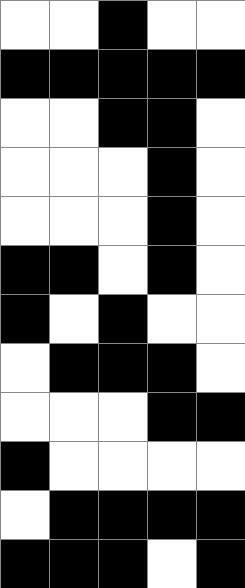[["white", "white", "black", "white", "white"], ["black", "black", "black", "black", "black"], ["white", "white", "black", "black", "white"], ["white", "white", "white", "black", "white"], ["white", "white", "white", "black", "white"], ["black", "black", "white", "black", "white"], ["black", "white", "black", "white", "white"], ["white", "black", "black", "black", "white"], ["white", "white", "white", "black", "black"], ["black", "white", "white", "white", "white"], ["white", "black", "black", "black", "black"], ["black", "black", "black", "white", "black"]]